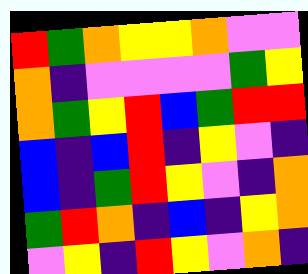[["red", "green", "orange", "yellow", "yellow", "orange", "violet", "violet"], ["orange", "indigo", "violet", "violet", "violet", "violet", "green", "yellow"], ["orange", "green", "yellow", "red", "blue", "green", "red", "red"], ["blue", "indigo", "blue", "red", "indigo", "yellow", "violet", "indigo"], ["blue", "indigo", "green", "red", "yellow", "violet", "indigo", "orange"], ["green", "red", "orange", "indigo", "blue", "indigo", "yellow", "orange"], ["violet", "yellow", "indigo", "red", "yellow", "violet", "orange", "indigo"]]